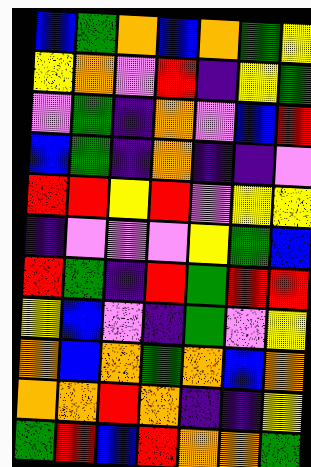[["blue", "green", "orange", "blue", "orange", "green", "yellow"], ["yellow", "orange", "violet", "red", "indigo", "yellow", "green"], ["violet", "green", "indigo", "orange", "violet", "blue", "red"], ["blue", "green", "indigo", "orange", "indigo", "indigo", "violet"], ["red", "red", "yellow", "red", "violet", "yellow", "yellow"], ["indigo", "violet", "violet", "violet", "yellow", "green", "blue"], ["red", "green", "indigo", "red", "green", "red", "red"], ["yellow", "blue", "violet", "indigo", "green", "violet", "yellow"], ["orange", "blue", "orange", "green", "orange", "blue", "orange"], ["orange", "orange", "red", "orange", "indigo", "indigo", "yellow"], ["green", "red", "blue", "red", "orange", "orange", "green"]]